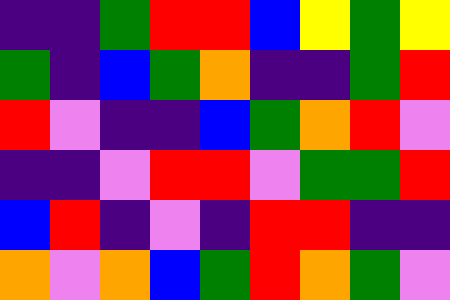[["indigo", "indigo", "green", "red", "red", "blue", "yellow", "green", "yellow"], ["green", "indigo", "blue", "green", "orange", "indigo", "indigo", "green", "red"], ["red", "violet", "indigo", "indigo", "blue", "green", "orange", "red", "violet"], ["indigo", "indigo", "violet", "red", "red", "violet", "green", "green", "red"], ["blue", "red", "indigo", "violet", "indigo", "red", "red", "indigo", "indigo"], ["orange", "violet", "orange", "blue", "green", "red", "orange", "green", "violet"]]